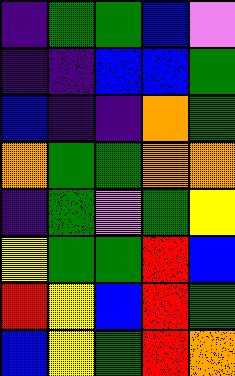[["indigo", "green", "green", "blue", "violet"], ["indigo", "indigo", "blue", "blue", "green"], ["blue", "indigo", "indigo", "orange", "green"], ["orange", "green", "green", "orange", "orange"], ["indigo", "green", "violet", "green", "yellow"], ["yellow", "green", "green", "red", "blue"], ["red", "yellow", "blue", "red", "green"], ["blue", "yellow", "green", "red", "orange"]]